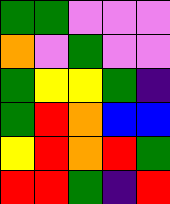[["green", "green", "violet", "violet", "violet"], ["orange", "violet", "green", "violet", "violet"], ["green", "yellow", "yellow", "green", "indigo"], ["green", "red", "orange", "blue", "blue"], ["yellow", "red", "orange", "red", "green"], ["red", "red", "green", "indigo", "red"]]